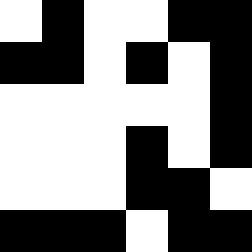[["white", "black", "white", "white", "black", "black"], ["black", "black", "white", "black", "white", "black"], ["white", "white", "white", "white", "white", "black"], ["white", "white", "white", "black", "white", "black"], ["white", "white", "white", "black", "black", "white"], ["black", "black", "black", "white", "black", "black"]]